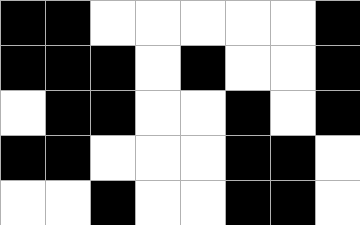[["black", "black", "white", "white", "white", "white", "white", "black"], ["black", "black", "black", "white", "black", "white", "white", "black"], ["white", "black", "black", "white", "white", "black", "white", "black"], ["black", "black", "white", "white", "white", "black", "black", "white"], ["white", "white", "black", "white", "white", "black", "black", "white"]]